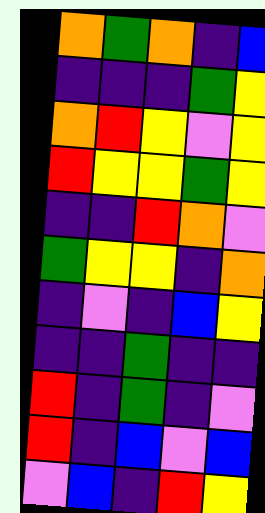[["orange", "green", "orange", "indigo", "blue"], ["indigo", "indigo", "indigo", "green", "yellow"], ["orange", "red", "yellow", "violet", "yellow"], ["red", "yellow", "yellow", "green", "yellow"], ["indigo", "indigo", "red", "orange", "violet"], ["green", "yellow", "yellow", "indigo", "orange"], ["indigo", "violet", "indigo", "blue", "yellow"], ["indigo", "indigo", "green", "indigo", "indigo"], ["red", "indigo", "green", "indigo", "violet"], ["red", "indigo", "blue", "violet", "blue"], ["violet", "blue", "indigo", "red", "yellow"]]